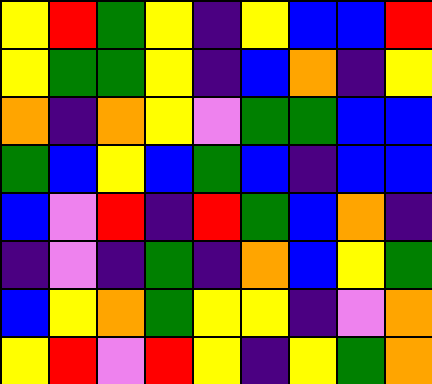[["yellow", "red", "green", "yellow", "indigo", "yellow", "blue", "blue", "red"], ["yellow", "green", "green", "yellow", "indigo", "blue", "orange", "indigo", "yellow"], ["orange", "indigo", "orange", "yellow", "violet", "green", "green", "blue", "blue"], ["green", "blue", "yellow", "blue", "green", "blue", "indigo", "blue", "blue"], ["blue", "violet", "red", "indigo", "red", "green", "blue", "orange", "indigo"], ["indigo", "violet", "indigo", "green", "indigo", "orange", "blue", "yellow", "green"], ["blue", "yellow", "orange", "green", "yellow", "yellow", "indigo", "violet", "orange"], ["yellow", "red", "violet", "red", "yellow", "indigo", "yellow", "green", "orange"]]